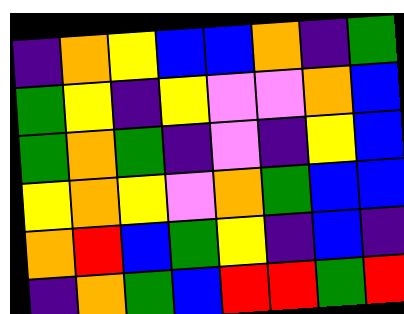[["indigo", "orange", "yellow", "blue", "blue", "orange", "indigo", "green"], ["green", "yellow", "indigo", "yellow", "violet", "violet", "orange", "blue"], ["green", "orange", "green", "indigo", "violet", "indigo", "yellow", "blue"], ["yellow", "orange", "yellow", "violet", "orange", "green", "blue", "blue"], ["orange", "red", "blue", "green", "yellow", "indigo", "blue", "indigo"], ["indigo", "orange", "green", "blue", "red", "red", "green", "red"]]